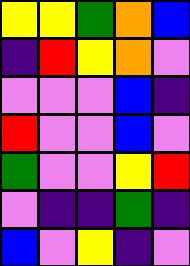[["yellow", "yellow", "green", "orange", "blue"], ["indigo", "red", "yellow", "orange", "violet"], ["violet", "violet", "violet", "blue", "indigo"], ["red", "violet", "violet", "blue", "violet"], ["green", "violet", "violet", "yellow", "red"], ["violet", "indigo", "indigo", "green", "indigo"], ["blue", "violet", "yellow", "indigo", "violet"]]